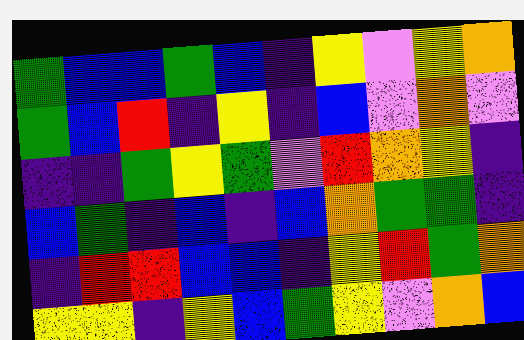[["green", "blue", "blue", "green", "blue", "indigo", "yellow", "violet", "yellow", "orange"], ["green", "blue", "red", "indigo", "yellow", "indigo", "blue", "violet", "orange", "violet"], ["indigo", "indigo", "green", "yellow", "green", "violet", "red", "orange", "yellow", "indigo"], ["blue", "green", "indigo", "blue", "indigo", "blue", "orange", "green", "green", "indigo"], ["indigo", "red", "red", "blue", "blue", "indigo", "yellow", "red", "green", "orange"], ["yellow", "yellow", "indigo", "yellow", "blue", "green", "yellow", "violet", "orange", "blue"]]